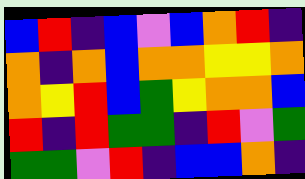[["blue", "red", "indigo", "blue", "violet", "blue", "orange", "red", "indigo"], ["orange", "indigo", "orange", "blue", "orange", "orange", "yellow", "yellow", "orange"], ["orange", "yellow", "red", "blue", "green", "yellow", "orange", "orange", "blue"], ["red", "indigo", "red", "green", "green", "indigo", "red", "violet", "green"], ["green", "green", "violet", "red", "indigo", "blue", "blue", "orange", "indigo"]]